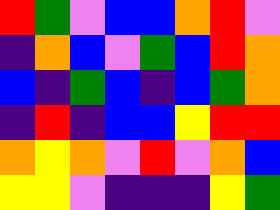[["red", "green", "violet", "blue", "blue", "orange", "red", "violet"], ["indigo", "orange", "blue", "violet", "green", "blue", "red", "orange"], ["blue", "indigo", "green", "blue", "indigo", "blue", "green", "orange"], ["indigo", "red", "indigo", "blue", "blue", "yellow", "red", "red"], ["orange", "yellow", "orange", "violet", "red", "violet", "orange", "blue"], ["yellow", "yellow", "violet", "indigo", "indigo", "indigo", "yellow", "green"]]